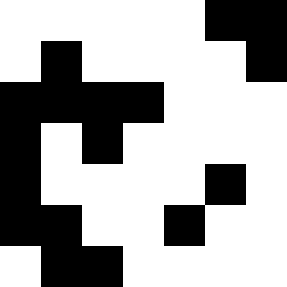[["white", "white", "white", "white", "white", "black", "black"], ["white", "black", "white", "white", "white", "white", "black"], ["black", "black", "black", "black", "white", "white", "white"], ["black", "white", "black", "white", "white", "white", "white"], ["black", "white", "white", "white", "white", "black", "white"], ["black", "black", "white", "white", "black", "white", "white"], ["white", "black", "black", "white", "white", "white", "white"]]